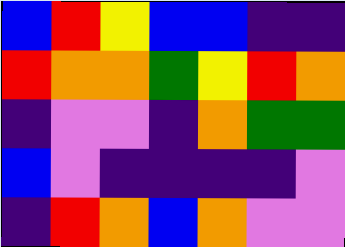[["blue", "red", "yellow", "blue", "blue", "indigo", "indigo"], ["red", "orange", "orange", "green", "yellow", "red", "orange"], ["indigo", "violet", "violet", "indigo", "orange", "green", "green"], ["blue", "violet", "indigo", "indigo", "indigo", "indigo", "violet"], ["indigo", "red", "orange", "blue", "orange", "violet", "violet"]]